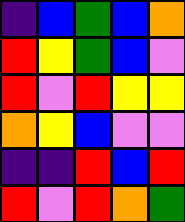[["indigo", "blue", "green", "blue", "orange"], ["red", "yellow", "green", "blue", "violet"], ["red", "violet", "red", "yellow", "yellow"], ["orange", "yellow", "blue", "violet", "violet"], ["indigo", "indigo", "red", "blue", "red"], ["red", "violet", "red", "orange", "green"]]